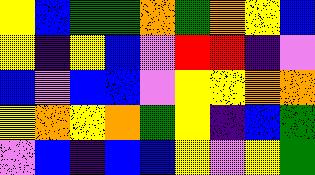[["yellow", "blue", "green", "green", "orange", "green", "orange", "yellow", "blue"], ["yellow", "indigo", "yellow", "blue", "violet", "red", "red", "indigo", "violet"], ["blue", "violet", "blue", "blue", "violet", "yellow", "yellow", "orange", "orange"], ["yellow", "orange", "yellow", "orange", "green", "yellow", "indigo", "blue", "green"], ["violet", "blue", "indigo", "blue", "blue", "yellow", "violet", "yellow", "green"]]